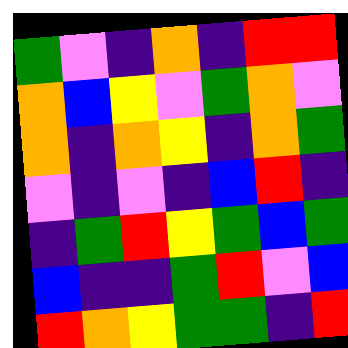[["green", "violet", "indigo", "orange", "indigo", "red", "red"], ["orange", "blue", "yellow", "violet", "green", "orange", "violet"], ["orange", "indigo", "orange", "yellow", "indigo", "orange", "green"], ["violet", "indigo", "violet", "indigo", "blue", "red", "indigo"], ["indigo", "green", "red", "yellow", "green", "blue", "green"], ["blue", "indigo", "indigo", "green", "red", "violet", "blue"], ["red", "orange", "yellow", "green", "green", "indigo", "red"]]